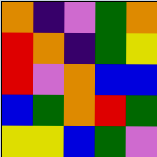[["orange", "indigo", "violet", "green", "orange"], ["red", "orange", "indigo", "green", "yellow"], ["red", "violet", "orange", "blue", "blue"], ["blue", "green", "orange", "red", "green"], ["yellow", "yellow", "blue", "green", "violet"]]